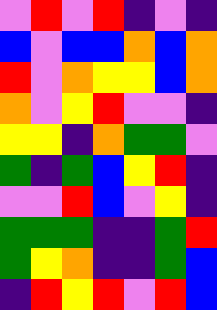[["violet", "red", "violet", "red", "indigo", "violet", "indigo"], ["blue", "violet", "blue", "blue", "orange", "blue", "orange"], ["red", "violet", "orange", "yellow", "yellow", "blue", "orange"], ["orange", "violet", "yellow", "red", "violet", "violet", "indigo"], ["yellow", "yellow", "indigo", "orange", "green", "green", "violet"], ["green", "indigo", "green", "blue", "yellow", "red", "indigo"], ["violet", "violet", "red", "blue", "violet", "yellow", "indigo"], ["green", "green", "green", "indigo", "indigo", "green", "red"], ["green", "yellow", "orange", "indigo", "indigo", "green", "blue"], ["indigo", "red", "yellow", "red", "violet", "red", "blue"]]